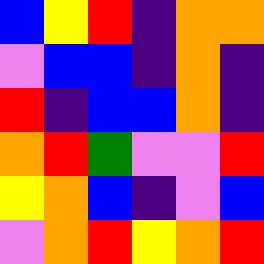[["blue", "yellow", "red", "indigo", "orange", "orange"], ["violet", "blue", "blue", "indigo", "orange", "indigo"], ["red", "indigo", "blue", "blue", "orange", "indigo"], ["orange", "red", "green", "violet", "violet", "red"], ["yellow", "orange", "blue", "indigo", "violet", "blue"], ["violet", "orange", "red", "yellow", "orange", "red"]]